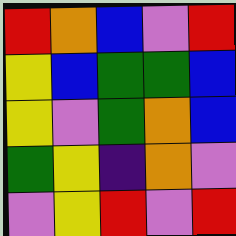[["red", "orange", "blue", "violet", "red"], ["yellow", "blue", "green", "green", "blue"], ["yellow", "violet", "green", "orange", "blue"], ["green", "yellow", "indigo", "orange", "violet"], ["violet", "yellow", "red", "violet", "red"]]